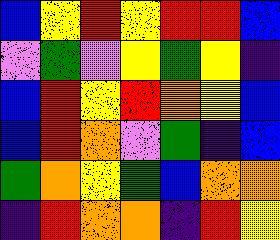[["blue", "yellow", "red", "yellow", "red", "red", "blue"], ["violet", "green", "violet", "yellow", "green", "yellow", "indigo"], ["blue", "red", "yellow", "red", "orange", "yellow", "blue"], ["blue", "red", "orange", "violet", "green", "indigo", "blue"], ["green", "orange", "yellow", "green", "blue", "orange", "orange"], ["indigo", "red", "orange", "orange", "indigo", "red", "yellow"]]